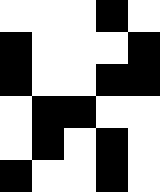[["white", "white", "white", "black", "white"], ["black", "white", "white", "white", "black"], ["black", "white", "white", "black", "black"], ["white", "black", "black", "white", "white"], ["white", "black", "white", "black", "white"], ["black", "white", "white", "black", "white"]]